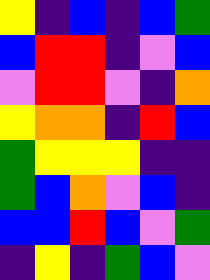[["yellow", "indigo", "blue", "indigo", "blue", "green"], ["blue", "red", "red", "indigo", "violet", "blue"], ["violet", "red", "red", "violet", "indigo", "orange"], ["yellow", "orange", "orange", "indigo", "red", "blue"], ["green", "yellow", "yellow", "yellow", "indigo", "indigo"], ["green", "blue", "orange", "violet", "blue", "indigo"], ["blue", "blue", "red", "blue", "violet", "green"], ["indigo", "yellow", "indigo", "green", "blue", "violet"]]